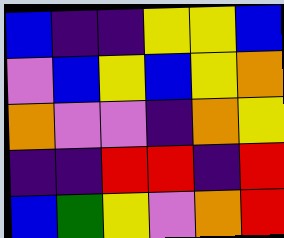[["blue", "indigo", "indigo", "yellow", "yellow", "blue"], ["violet", "blue", "yellow", "blue", "yellow", "orange"], ["orange", "violet", "violet", "indigo", "orange", "yellow"], ["indigo", "indigo", "red", "red", "indigo", "red"], ["blue", "green", "yellow", "violet", "orange", "red"]]